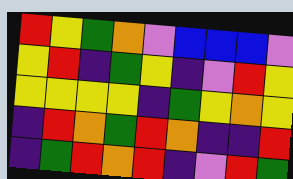[["red", "yellow", "green", "orange", "violet", "blue", "blue", "blue", "violet"], ["yellow", "red", "indigo", "green", "yellow", "indigo", "violet", "red", "yellow"], ["yellow", "yellow", "yellow", "yellow", "indigo", "green", "yellow", "orange", "yellow"], ["indigo", "red", "orange", "green", "red", "orange", "indigo", "indigo", "red"], ["indigo", "green", "red", "orange", "red", "indigo", "violet", "red", "green"]]